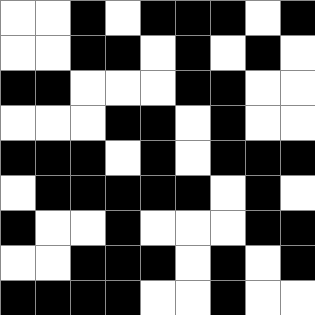[["white", "white", "black", "white", "black", "black", "black", "white", "black"], ["white", "white", "black", "black", "white", "black", "white", "black", "white"], ["black", "black", "white", "white", "white", "black", "black", "white", "white"], ["white", "white", "white", "black", "black", "white", "black", "white", "white"], ["black", "black", "black", "white", "black", "white", "black", "black", "black"], ["white", "black", "black", "black", "black", "black", "white", "black", "white"], ["black", "white", "white", "black", "white", "white", "white", "black", "black"], ["white", "white", "black", "black", "black", "white", "black", "white", "black"], ["black", "black", "black", "black", "white", "white", "black", "white", "white"]]